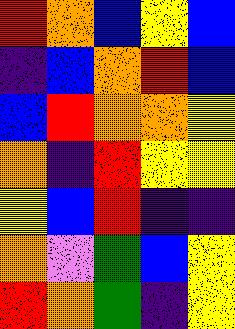[["red", "orange", "blue", "yellow", "blue"], ["indigo", "blue", "orange", "red", "blue"], ["blue", "red", "orange", "orange", "yellow"], ["orange", "indigo", "red", "yellow", "yellow"], ["yellow", "blue", "red", "indigo", "indigo"], ["orange", "violet", "green", "blue", "yellow"], ["red", "orange", "green", "indigo", "yellow"]]